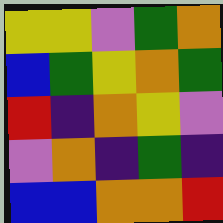[["yellow", "yellow", "violet", "green", "orange"], ["blue", "green", "yellow", "orange", "green"], ["red", "indigo", "orange", "yellow", "violet"], ["violet", "orange", "indigo", "green", "indigo"], ["blue", "blue", "orange", "orange", "red"]]